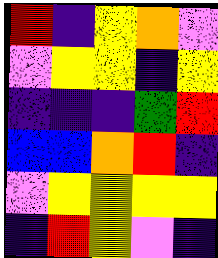[["red", "indigo", "yellow", "orange", "violet"], ["violet", "yellow", "yellow", "indigo", "yellow"], ["indigo", "indigo", "indigo", "green", "red"], ["blue", "blue", "orange", "red", "indigo"], ["violet", "yellow", "yellow", "yellow", "yellow"], ["indigo", "red", "yellow", "violet", "indigo"]]